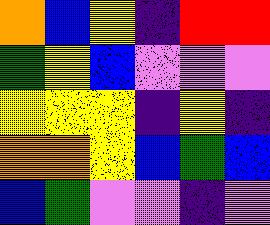[["orange", "blue", "yellow", "indigo", "red", "red"], ["green", "yellow", "blue", "violet", "violet", "violet"], ["yellow", "yellow", "yellow", "indigo", "yellow", "indigo"], ["orange", "orange", "yellow", "blue", "green", "blue"], ["blue", "green", "violet", "violet", "indigo", "violet"]]